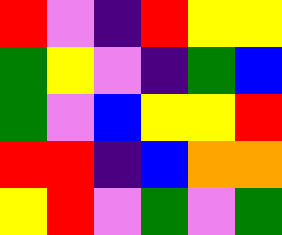[["red", "violet", "indigo", "red", "yellow", "yellow"], ["green", "yellow", "violet", "indigo", "green", "blue"], ["green", "violet", "blue", "yellow", "yellow", "red"], ["red", "red", "indigo", "blue", "orange", "orange"], ["yellow", "red", "violet", "green", "violet", "green"]]